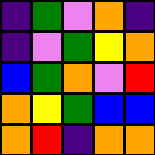[["indigo", "green", "violet", "orange", "indigo"], ["indigo", "violet", "green", "yellow", "orange"], ["blue", "green", "orange", "violet", "red"], ["orange", "yellow", "green", "blue", "blue"], ["orange", "red", "indigo", "orange", "orange"]]